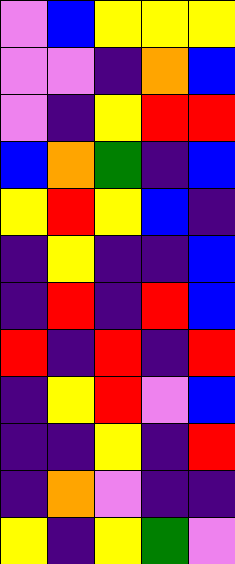[["violet", "blue", "yellow", "yellow", "yellow"], ["violet", "violet", "indigo", "orange", "blue"], ["violet", "indigo", "yellow", "red", "red"], ["blue", "orange", "green", "indigo", "blue"], ["yellow", "red", "yellow", "blue", "indigo"], ["indigo", "yellow", "indigo", "indigo", "blue"], ["indigo", "red", "indigo", "red", "blue"], ["red", "indigo", "red", "indigo", "red"], ["indigo", "yellow", "red", "violet", "blue"], ["indigo", "indigo", "yellow", "indigo", "red"], ["indigo", "orange", "violet", "indigo", "indigo"], ["yellow", "indigo", "yellow", "green", "violet"]]